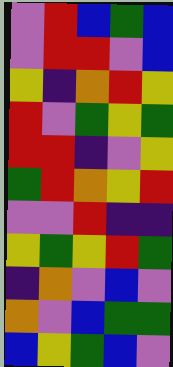[["violet", "red", "blue", "green", "blue"], ["violet", "red", "red", "violet", "blue"], ["yellow", "indigo", "orange", "red", "yellow"], ["red", "violet", "green", "yellow", "green"], ["red", "red", "indigo", "violet", "yellow"], ["green", "red", "orange", "yellow", "red"], ["violet", "violet", "red", "indigo", "indigo"], ["yellow", "green", "yellow", "red", "green"], ["indigo", "orange", "violet", "blue", "violet"], ["orange", "violet", "blue", "green", "green"], ["blue", "yellow", "green", "blue", "violet"]]